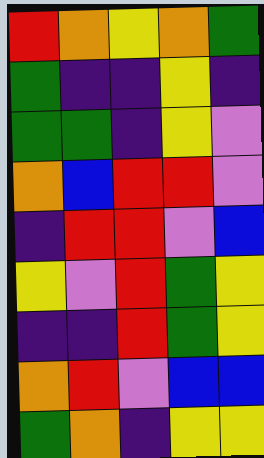[["red", "orange", "yellow", "orange", "green"], ["green", "indigo", "indigo", "yellow", "indigo"], ["green", "green", "indigo", "yellow", "violet"], ["orange", "blue", "red", "red", "violet"], ["indigo", "red", "red", "violet", "blue"], ["yellow", "violet", "red", "green", "yellow"], ["indigo", "indigo", "red", "green", "yellow"], ["orange", "red", "violet", "blue", "blue"], ["green", "orange", "indigo", "yellow", "yellow"]]